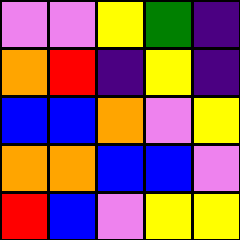[["violet", "violet", "yellow", "green", "indigo"], ["orange", "red", "indigo", "yellow", "indigo"], ["blue", "blue", "orange", "violet", "yellow"], ["orange", "orange", "blue", "blue", "violet"], ["red", "blue", "violet", "yellow", "yellow"]]